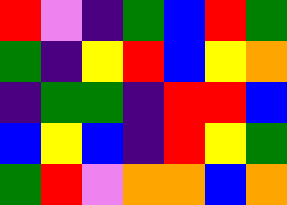[["red", "violet", "indigo", "green", "blue", "red", "green"], ["green", "indigo", "yellow", "red", "blue", "yellow", "orange"], ["indigo", "green", "green", "indigo", "red", "red", "blue"], ["blue", "yellow", "blue", "indigo", "red", "yellow", "green"], ["green", "red", "violet", "orange", "orange", "blue", "orange"]]